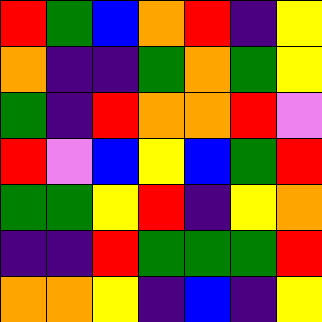[["red", "green", "blue", "orange", "red", "indigo", "yellow"], ["orange", "indigo", "indigo", "green", "orange", "green", "yellow"], ["green", "indigo", "red", "orange", "orange", "red", "violet"], ["red", "violet", "blue", "yellow", "blue", "green", "red"], ["green", "green", "yellow", "red", "indigo", "yellow", "orange"], ["indigo", "indigo", "red", "green", "green", "green", "red"], ["orange", "orange", "yellow", "indigo", "blue", "indigo", "yellow"]]